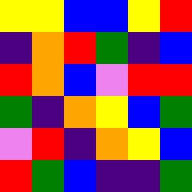[["yellow", "yellow", "blue", "blue", "yellow", "red"], ["indigo", "orange", "red", "green", "indigo", "blue"], ["red", "orange", "blue", "violet", "red", "red"], ["green", "indigo", "orange", "yellow", "blue", "green"], ["violet", "red", "indigo", "orange", "yellow", "blue"], ["red", "green", "blue", "indigo", "indigo", "green"]]